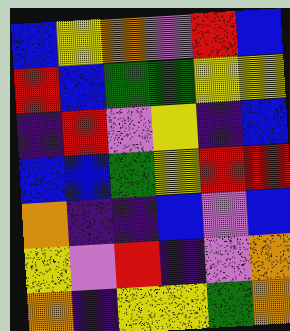[["blue", "yellow", "orange", "violet", "red", "blue"], ["red", "blue", "green", "green", "yellow", "yellow"], ["indigo", "red", "violet", "yellow", "indigo", "blue"], ["blue", "blue", "green", "yellow", "red", "red"], ["orange", "indigo", "indigo", "blue", "violet", "blue"], ["yellow", "violet", "red", "indigo", "violet", "orange"], ["orange", "indigo", "yellow", "yellow", "green", "orange"]]